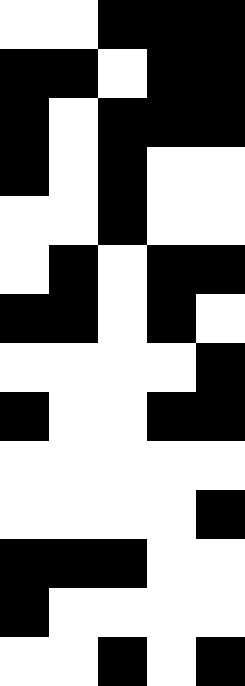[["white", "white", "black", "black", "black"], ["black", "black", "white", "black", "black"], ["black", "white", "black", "black", "black"], ["black", "white", "black", "white", "white"], ["white", "white", "black", "white", "white"], ["white", "black", "white", "black", "black"], ["black", "black", "white", "black", "white"], ["white", "white", "white", "white", "black"], ["black", "white", "white", "black", "black"], ["white", "white", "white", "white", "white"], ["white", "white", "white", "white", "black"], ["black", "black", "black", "white", "white"], ["black", "white", "white", "white", "white"], ["white", "white", "black", "white", "black"]]